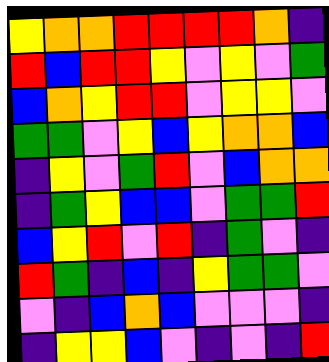[["yellow", "orange", "orange", "red", "red", "red", "red", "orange", "indigo"], ["red", "blue", "red", "red", "yellow", "violet", "yellow", "violet", "green"], ["blue", "orange", "yellow", "red", "red", "violet", "yellow", "yellow", "violet"], ["green", "green", "violet", "yellow", "blue", "yellow", "orange", "orange", "blue"], ["indigo", "yellow", "violet", "green", "red", "violet", "blue", "orange", "orange"], ["indigo", "green", "yellow", "blue", "blue", "violet", "green", "green", "red"], ["blue", "yellow", "red", "violet", "red", "indigo", "green", "violet", "indigo"], ["red", "green", "indigo", "blue", "indigo", "yellow", "green", "green", "violet"], ["violet", "indigo", "blue", "orange", "blue", "violet", "violet", "violet", "indigo"], ["indigo", "yellow", "yellow", "blue", "violet", "indigo", "violet", "indigo", "red"]]